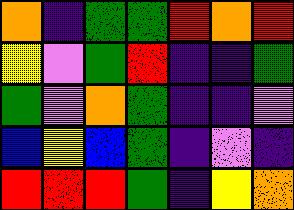[["orange", "indigo", "green", "green", "red", "orange", "red"], ["yellow", "violet", "green", "red", "indigo", "indigo", "green"], ["green", "violet", "orange", "green", "indigo", "indigo", "violet"], ["blue", "yellow", "blue", "green", "indigo", "violet", "indigo"], ["red", "red", "red", "green", "indigo", "yellow", "orange"]]